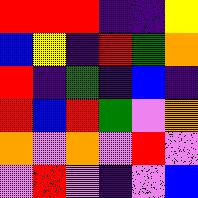[["red", "red", "red", "indigo", "indigo", "yellow"], ["blue", "yellow", "indigo", "red", "green", "orange"], ["red", "indigo", "green", "indigo", "blue", "indigo"], ["red", "blue", "red", "green", "violet", "orange"], ["orange", "violet", "orange", "violet", "red", "violet"], ["violet", "red", "violet", "indigo", "violet", "blue"]]